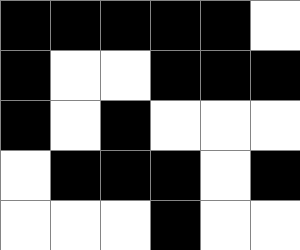[["black", "black", "black", "black", "black", "white"], ["black", "white", "white", "black", "black", "black"], ["black", "white", "black", "white", "white", "white"], ["white", "black", "black", "black", "white", "black"], ["white", "white", "white", "black", "white", "white"]]